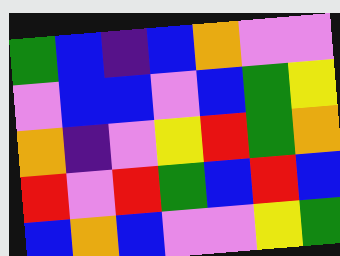[["green", "blue", "indigo", "blue", "orange", "violet", "violet"], ["violet", "blue", "blue", "violet", "blue", "green", "yellow"], ["orange", "indigo", "violet", "yellow", "red", "green", "orange"], ["red", "violet", "red", "green", "blue", "red", "blue"], ["blue", "orange", "blue", "violet", "violet", "yellow", "green"]]